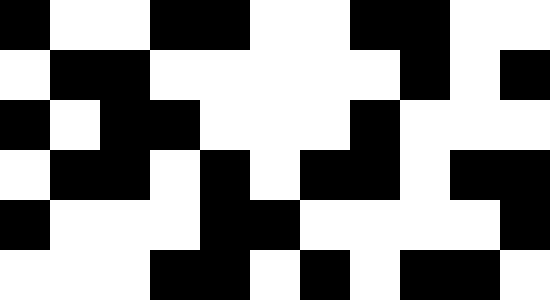[["black", "white", "white", "black", "black", "white", "white", "black", "black", "white", "white"], ["white", "black", "black", "white", "white", "white", "white", "white", "black", "white", "black"], ["black", "white", "black", "black", "white", "white", "white", "black", "white", "white", "white"], ["white", "black", "black", "white", "black", "white", "black", "black", "white", "black", "black"], ["black", "white", "white", "white", "black", "black", "white", "white", "white", "white", "black"], ["white", "white", "white", "black", "black", "white", "black", "white", "black", "black", "white"]]